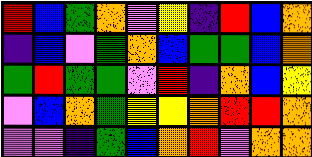[["red", "blue", "green", "orange", "violet", "yellow", "indigo", "red", "blue", "orange"], ["indigo", "blue", "violet", "green", "orange", "blue", "green", "green", "blue", "orange"], ["green", "red", "green", "green", "violet", "red", "indigo", "orange", "blue", "yellow"], ["violet", "blue", "orange", "green", "yellow", "yellow", "orange", "red", "red", "orange"], ["violet", "violet", "indigo", "green", "blue", "orange", "red", "violet", "orange", "orange"]]